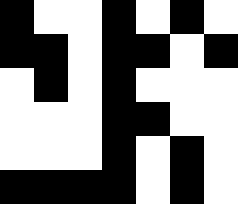[["black", "white", "white", "black", "white", "black", "white"], ["black", "black", "white", "black", "black", "white", "black"], ["white", "black", "white", "black", "white", "white", "white"], ["white", "white", "white", "black", "black", "white", "white"], ["white", "white", "white", "black", "white", "black", "white"], ["black", "black", "black", "black", "white", "black", "white"]]